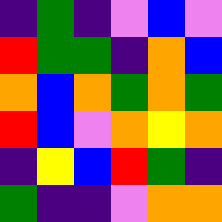[["indigo", "green", "indigo", "violet", "blue", "violet"], ["red", "green", "green", "indigo", "orange", "blue"], ["orange", "blue", "orange", "green", "orange", "green"], ["red", "blue", "violet", "orange", "yellow", "orange"], ["indigo", "yellow", "blue", "red", "green", "indigo"], ["green", "indigo", "indigo", "violet", "orange", "orange"]]